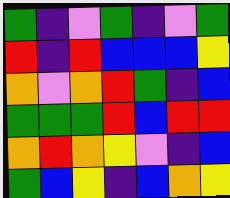[["green", "indigo", "violet", "green", "indigo", "violet", "green"], ["red", "indigo", "red", "blue", "blue", "blue", "yellow"], ["orange", "violet", "orange", "red", "green", "indigo", "blue"], ["green", "green", "green", "red", "blue", "red", "red"], ["orange", "red", "orange", "yellow", "violet", "indigo", "blue"], ["green", "blue", "yellow", "indigo", "blue", "orange", "yellow"]]